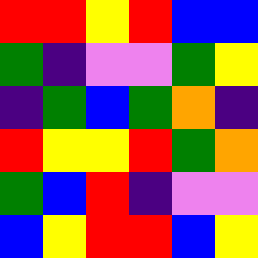[["red", "red", "yellow", "red", "blue", "blue"], ["green", "indigo", "violet", "violet", "green", "yellow"], ["indigo", "green", "blue", "green", "orange", "indigo"], ["red", "yellow", "yellow", "red", "green", "orange"], ["green", "blue", "red", "indigo", "violet", "violet"], ["blue", "yellow", "red", "red", "blue", "yellow"]]